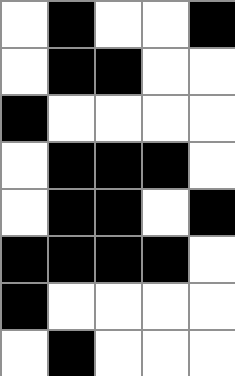[["white", "black", "white", "white", "black"], ["white", "black", "black", "white", "white"], ["black", "white", "white", "white", "white"], ["white", "black", "black", "black", "white"], ["white", "black", "black", "white", "black"], ["black", "black", "black", "black", "white"], ["black", "white", "white", "white", "white"], ["white", "black", "white", "white", "white"]]